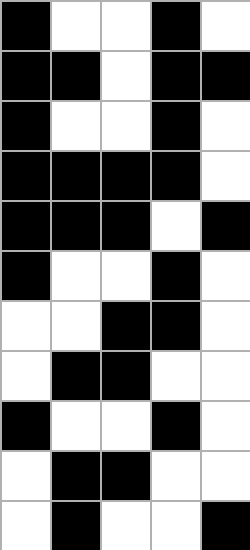[["black", "white", "white", "black", "white"], ["black", "black", "white", "black", "black"], ["black", "white", "white", "black", "white"], ["black", "black", "black", "black", "white"], ["black", "black", "black", "white", "black"], ["black", "white", "white", "black", "white"], ["white", "white", "black", "black", "white"], ["white", "black", "black", "white", "white"], ["black", "white", "white", "black", "white"], ["white", "black", "black", "white", "white"], ["white", "black", "white", "white", "black"]]